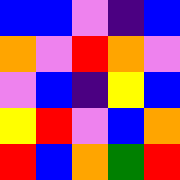[["blue", "blue", "violet", "indigo", "blue"], ["orange", "violet", "red", "orange", "violet"], ["violet", "blue", "indigo", "yellow", "blue"], ["yellow", "red", "violet", "blue", "orange"], ["red", "blue", "orange", "green", "red"]]